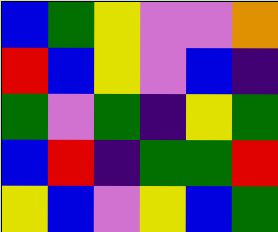[["blue", "green", "yellow", "violet", "violet", "orange"], ["red", "blue", "yellow", "violet", "blue", "indigo"], ["green", "violet", "green", "indigo", "yellow", "green"], ["blue", "red", "indigo", "green", "green", "red"], ["yellow", "blue", "violet", "yellow", "blue", "green"]]